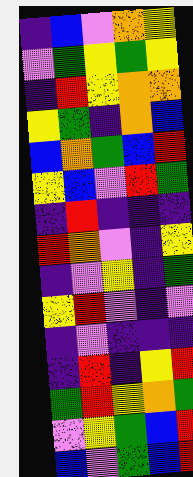[["indigo", "blue", "violet", "orange", "yellow"], ["violet", "green", "yellow", "green", "yellow"], ["indigo", "red", "yellow", "orange", "orange"], ["yellow", "green", "indigo", "orange", "blue"], ["blue", "orange", "green", "blue", "red"], ["yellow", "blue", "violet", "red", "green"], ["indigo", "red", "indigo", "indigo", "indigo"], ["red", "orange", "violet", "indigo", "yellow"], ["indigo", "violet", "yellow", "indigo", "green"], ["yellow", "red", "violet", "indigo", "violet"], ["indigo", "violet", "indigo", "indigo", "indigo"], ["indigo", "red", "indigo", "yellow", "red"], ["green", "red", "yellow", "orange", "green"], ["violet", "yellow", "green", "blue", "red"], ["blue", "violet", "green", "blue", "red"]]